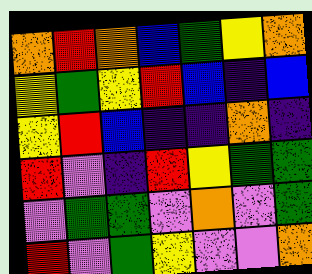[["orange", "red", "orange", "blue", "green", "yellow", "orange"], ["yellow", "green", "yellow", "red", "blue", "indigo", "blue"], ["yellow", "red", "blue", "indigo", "indigo", "orange", "indigo"], ["red", "violet", "indigo", "red", "yellow", "green", "green"], ["violet", "green", "green", "violet", "orange", "violet", "green"], ["red", "violet", "green", "yellow", "violet", "violet", "orange"]]